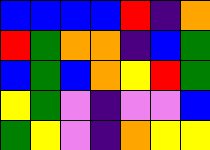[["blue", "blue", "blue", "blue", "red", "indigo", "orange"], ["red", "green", "orange", "orange", "indigo", "blue", "green"], ["blue", "green", "blue", "orange", "yellow", "red", "green"], ["yellow", "green", "violet", "indigo", "violet", "violet", "blue"], ["green", "yellow", "violet", "indigo", "orange", "yellow", "yellow"]]